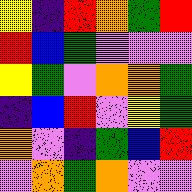[["yellow", "indigo", "red", "orange", "green", "red"], ["red", "blue", "green", "violet", "violet", "violet"], ["yellow", "green", "violet", "orange", "orange", "green"], ["indigo", "blue", "red", "violet", "yellow", "green"], ["orange", "violet", "indigo", "green", "blue", "red"], ["violet", "orange", "green", "orange", "violet", "violet"]]